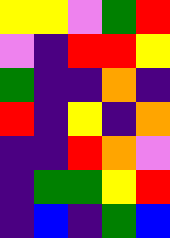[["yellow", "yellow", "violet", "green", "red"], ["violet", "indigo", "red", "red", "yellow"], ["green", "indigo", "indigo", "orange", "indigo"], ["red", "indigo", "yellow", "indigo", "orange"], ["indigo", "indigo", "red", "orange", "violet"], ["indigo", "green", "green", "yellow", "red"], ["indigo", "blue", "indigo", "green", "blue"]]